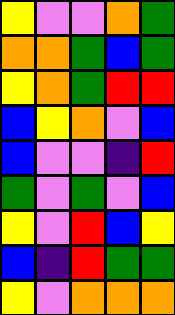[["yellow", "violet", "violet", "orange", "green"], ["orange", "orange", "green", "blue", "green"], ["yellow", "orange", "green", "red", "red"], ["blue", "yellow", "orange", "violet", "blue"], ["blue", "violet", "violet", "indigo", "red"], ["green", "violet", "green", "violet", "blue"], ["yellow", "violet", "red", "blue", "yellow"], ["blue", "indigo", "red", "green", "green"], ["yellow", "violet", "orange", "orange", "orange"]]